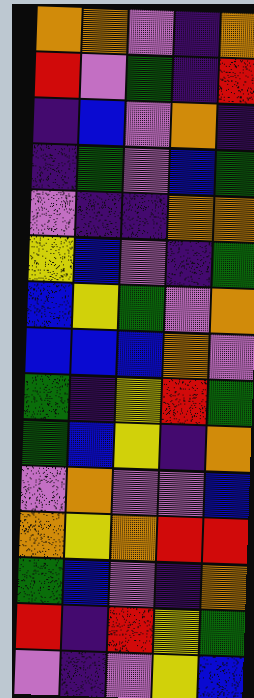[["orange", "orange", "violet", "indigo", "orange"], ["red", "violet", "green", "indigo", "red"], ["indigo", "blue", "violet", "orange", "indigo"], ["indigo", "green", "violet", "blue", "green"], ["violet", "indigo", "indigo", "orange", "orange"], ["yellow", "blue", "violet", "indigo", "green"], ["blue", "yellow", "green", "violet", "orange"], ["blue", "blue", "blue", "orange", "violet"], ["green", "indigo", "yellow", "red", "green"], ["green", "blue", "yellow", "indigo", "orange"], ["violet", "orange", "violet", "violet", "blue"], ["orange", "yellow", "orange", "red", "red"], ["green", "blue", "violet", "indigo", "orange"], ["red", "indigo", "red", "yellow", "green"], ["violet", "indigo", "violet", "yellow", "blue"]]